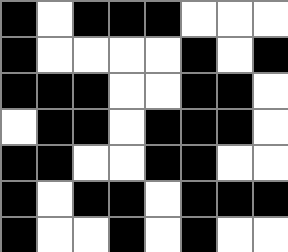[["black", "white", "black", "black", "black", "white", "white", "white"], ["black", "white", "white", "white", "white", "black", "white", "black"], ["black", "black", "black", "white", "white", "black", "black", "white"], ["white", "black", "black", "white", "black", "black", "black", "white"], ["black", "black", "white", "white", "black", "black", "white", "white"], ["black", "white", "black", "black", "white", "black", "black", "black"], ["black", "white", "white", "black", "white", "black", "white", "white"]]